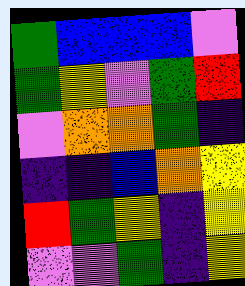[["green", "blue", "blue", "blue", "violet"], ["green", "yellow", "violet", "green", "red"], ["violet", "orange", "orange", "green", "indigo"], ["indigo", "indigo", "blue", "orange", "yellow"], ["red", "green", "yellow", "indigo", "yellow"], ["violet", "violet", "green", "indigo", "yellow"]]